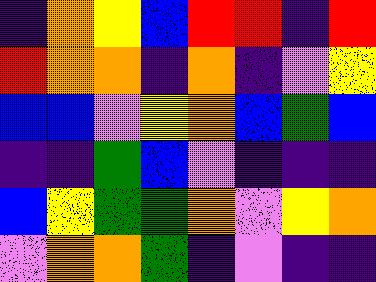[["indigo", "orange", "yellow", "blue", "red", "red", "indigo", "red"], ["red", "orange", "orange", "indigo", "orange", "indigo", "violet", "yellow"], ["blue", "blue", "violet", "yellow", "orange", "blue", "green", "blue"], ["indigo", "indigo", "green", "blue", "violet", "indigo", "indigo", "indigo"], ["blue", "yellow", "green", "green", "orange", "violet", "yellow", "orange"], ["violet", "orange", "orange", "green", "indigo", "violet", "indigo", "indigo"]]